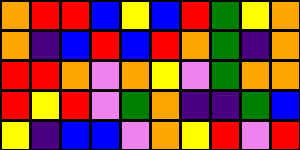[["orange", "red", "red", "blue", "yellow", "blue", "red", "green", "yellow", "orange"], ["orange", "indigo", "blue", "red", "blue", "red", "orange", "green", "indigo", "orange"], ["red", "red", "orange", "violet", "orange", "yellow", "violet", "green", "orange", "orange"], ["red", "yellow", "red", "violet", "green", "orange", "indigo", "indigo", "green", "blue"], ["yellow", "indigo", "blue", "blue", "violet", "orange", "yellow", "red", "violet", "red"]]